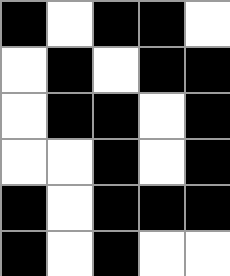[["black", "white", "black", "black", "white"], ["white", "black", "white", "black", "black"], ["white", "black", "black", "white", "black"], ["white", "white", "black", "white", "black"], ["black", "white", "black", "black", "black"], ["black", "white", "black", "white", "white"]]